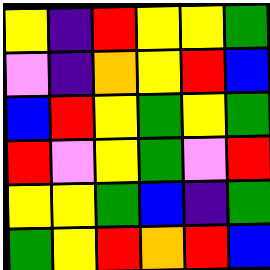[["yellow", "indigo", "red", "yellow", "yellow", "green"], ["violet", "indigo", "orange", "yellow", "red", "blue"], ["blue", "red", "yellow", "green", "yellow", "green"], ["red", "violet", "yellow", "green", "violet", "red"], ["yellow", "yellow", "green", "blue", "indigo", "green"], ["green", "yellow", "red", "orange", "red", "blue"]]